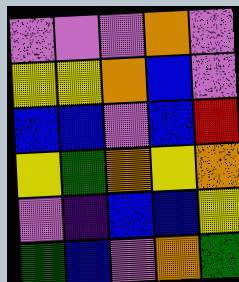[["violet", "violet", "violet", "orange", "violet"], ["yellow", "yellow", "orange", "blue", "violet"], ["blue", "blue", "violet", "blue", "red"], ["yellow", "green", "orange", "yellow", "orange"], ["violet", "indigo", "blue", "blue", "yellow"], ["green", "blue", "violet", "orange", "green"]]